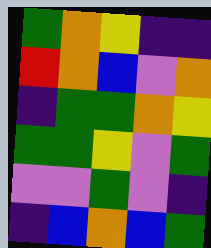[["green", "orange", "yellow", "indigo", "indigo"], ["red", "orange", "blue", "violet", "orange"], ["indigo", "green", "green", "orange", "yellow"], ["green", "green", "yellow", "violet", "green"], ["violet", "violet", "green", "violet", "indigo"], ["indigo", "blue", "orange", "blue", "green"]]